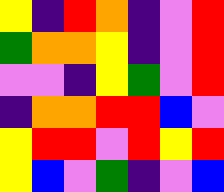[["yellow", "indigo", "red", "orange", "indigo", "violet", "red"], ["green", "orange", "orange", "yellow", "indigo", "violet", "red"], ["violet", "violet", "indigo", "yellow", "green", "violet", "red"], ["indigo", "orange", "orange", "red", "red", "blue", "violet"], ["yellow", "red", "red", "violet", "red", "yellow", "red"], ["yellow", "blue", "violet", "green", "indigo", "violet", "blue"]]